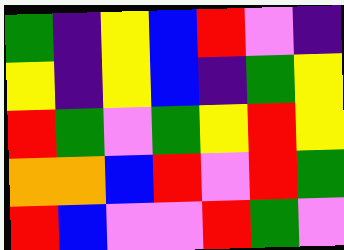[["green", "indigo", "yellow", "blue", "red", "violet", "indigo"], ["yellow", "indigo", "yellow", "blue", "indigo", "green", "yellow"], ["red", "green", "violet", "green", "yellow", "red", "yellow"], ["orange", "orange", "blue", "red", "violet", "red", "green"], ["red", "blue", "violet", "violet", "red", "green", "violet"]]